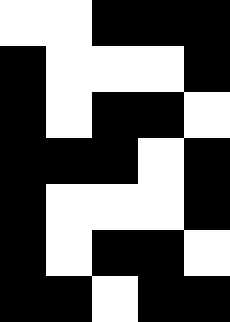[["white", "white", "black", "black", "black"], ["black", "white", "white", "white", "black"], ["black", "white", "black", "black", "white"], ["black", "black", "black", "white", "black"], ["black", "white", "white", "white", "black"], ["black", "white", "black", "black", "white"], ["black", "black", "white", "black", "black"]]